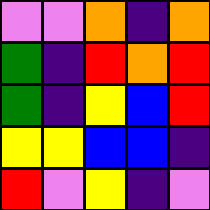[["violet", "violet", "orange", "indigo", "orange"], ["green", "indigo", "red", "orange", "red"], ["green", "indigo", "yellow", "blue", "red"], ["yellow", "yellow", "blue", "blue", "indigo"], ["red", "violet", "yellow", "indigo", "violet"]]